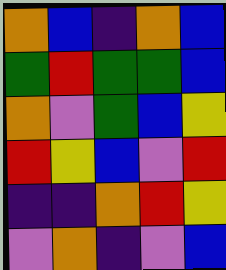[["orange", "blue", "indigo", "orange", "blue"], ["green", "red", "green", "green", "blue"], ["orange", "violet", "green", "blue", "yellow"], ["red", "yellow", "blue", "violet", "red"], ["indigo", "indigo", "orange", "red", "yellow"], ["violet", "orange", "indigo", "violet", "blue"]]